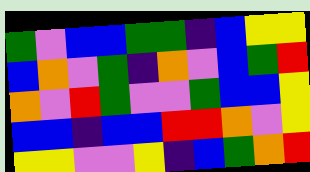[["green", "violet", "blue", "blue", "green", "green", "indigo", "blue", "yellow", "yellow"], ["blue", "orange", "violet", "green", "indigo", "orange", "violet", "blue", "green", "red"], ["orange", "violet", "red", "green", "violet", "violet", "green", "blue", "blue", "yellow"], ["blue", "blue", "indigo", "blue", "blue", "red", "red", "orange", "violet", "yellow"], ["yellow", "yellow", "violet", "violet", "yellow", "indigo", "blue", "green", "orange", "red"]]